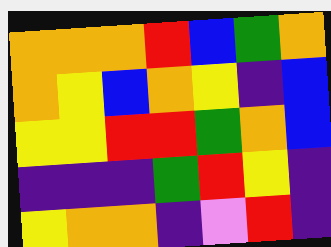[["orange", "orange", "orange", "red", "blue", "green", "orange"], ["orange", "yellow", "blue", "orange", "yellow", "indigo", "blue"], ["yellow", "yellow", "red", "red", "green", "orange", "blue"], ["indigo", "indigo", "indigo", "green", "red", "yellow", "indigo"], ["yellow", "orange", "orange", "indigo", "violet", "red", "indigo"]]